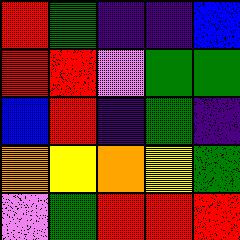[["red", "green", "indigo", "indigo", "blue"], ["red", "red", "violet", "green", "green"], ["blue", "red", "indigo", "green", "indigo"], ["orange", "yellow", "orange", "yellow", "green"], ["violet", "green", "red", "red", "red"]]